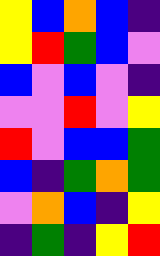[["yellow", "blue", "orange", "blue", "indigo"], ["yellow", "red", "green", "blue", "violet"], ["blue", "violet", "blue", "violet", "indigo"], ["violet", "violet", "red", "violet", "yellow"], ["red", "violet", "blue", "blue", "green"], ["blue", "indigo", "green", "orange", "green"], ["violet", "orange", "blue", "indigo", "yellow"], ["indigo", "green", "indigo", "yellow", "red"]]